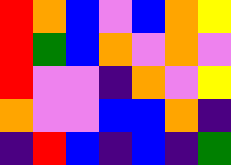[["red", "orange", "blue", "violet", "blue", "orange", "yellow"], ["red", "green", "blue", "orange", "violet", "orange", "violet"], ["red", "violet", "violet", "indigo", "orange", "violet", "yellow"], ["orange", "violet", "violet", "blue", "blue", "orange", "indigo"], ["indigo", "red", "blue", "indigo", "blue", "indigo", "green"]]